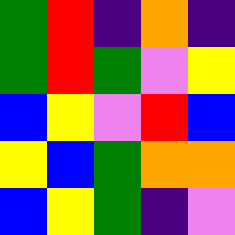[["green", "red", "indigo", "orange", "indigo"], ["green", "red", "green", "violet", "yellow"], ["blue", "yellow", "violet", "red", "blue"], ["yellow", "blue", "green", "orange", "orange"], ["blue", "yellow", "green", "indigo", "violet"]]